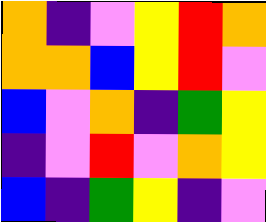[["orange", "indigo", "violet", "yellow", "red", "orange"], ["orange", "orange", "blue", "yellow", "red", "violet"], ["blue", "violet", "orange", "indigo", "green", "yellow"], ["indigo", "violet", "red", "violet", "orange", "yellow"], ["blue", "indigo", "green", "yellow", "indigo", "violet"]]